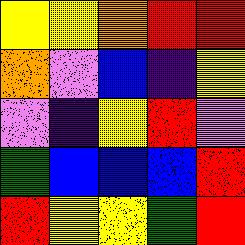[["yellow", "yellow", "orange", "red", "red"], ["orange", "violet", "blue", "indigo", "yellow"], ["violet", "indigo", "yellow", "red", "violet"], ["green", "blue", "blue", "blue", "red"], ["red", "yellow", "yellow", "green", "red"]]